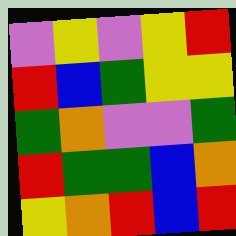[["violet", "yellow", "violet", "yellow", "red"], ["red", "blue", "green", "yellow", "yellow"], ["green", "orange", "violet", "violet", "green"], ["red", "green", "green", "blue", "orange"], ["yellow", "orange", "red", "blue", "red"]]